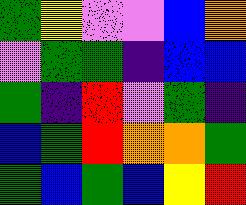[["green", "yellow", "violet", "violet", "blue", "orange"], ["violet", "green", "green", "indigo", "blue", "blue"], ["green", "indigo", "red", "violet", "green", "indigo"], ["blue", "green", "red", "orange", "orange", "green"], ["green", "blue", "green", "blue", "yellow", "red"]]